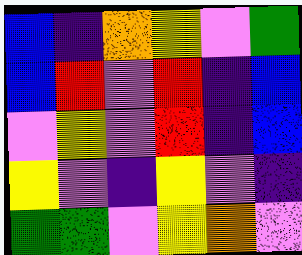[["blue", "indigo", "orange", "yellow", "violet", "green"], ["blue", "red", "violet", "red", "indigo", "blue"], ["violet", "yellow", "violet", "red", "indigo", "blue"], ["yellow", "violet", "indigo", "yellow", "violet", "indigo"], ["green", "green", "violet", "yellow", "orange", "violet"]]